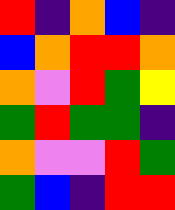[["red", "indigo", "orange", "blue", "indigo"], ["blue", "orange", "red", "red", "orange"], ["orange", "violet", "red", "green", "yellow"], ["green", "red", "green", "green", "indigo"], ["orange", "violet", "violet", "red", "green"], ["green", "blue", "indigo", "red", "red"]]